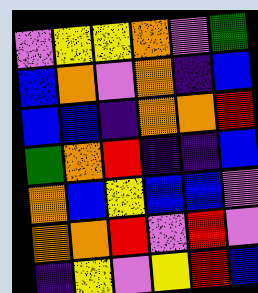[["violet", "yellow", "yellow", "orange", "violet", "green"], ["blue", "orange", "violet", "orange", "indigo", "blue"], ["blue", "blue", "indigo", "orange", "orange", "red"], ["green", "orange", "red", "indigo", "indigo", "blue"], ["orange", "blue", "yellow", "blue", "blue", "violet"], ["orange", "orange", "red", "violet", "red", "violet"], ["indigo", "yellow", "violet", "yellow", "red", "blue"]]